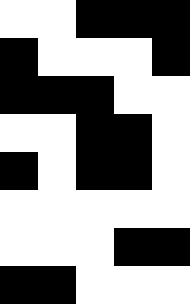[["white", "white", "black", "black", "black"], ["black", "white", "white", "white", "black"], ["black", "black", "black", "white", "white"], ["white", "white", "black", "black", "white"], ["black", "white", "black", "black", "white"], ["white", "white", "white", "white", "white"], ["white", "white", "white", "black", "black"], ["black", "black", "white", "white", "white"]]